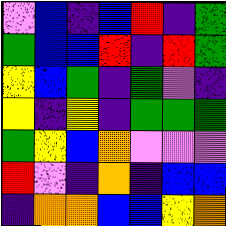[["violet", "blue", "indigo", "blue", "red", "indigo", "green"], ["green", "blue", "blue", "red", "indigo", "red", "green"], ["yellow", "blue", "green", "indigo", "green", "violet", "indigo"], ["yellow", "indigo", "yellow", "indigo", "green", "green", "green"], ["green", "yellow", "blue", "orange", "violet", "violet", "violet"], ["red", "violet", "indigo", "orange", "indigo", "blue", "blue"], ["indigo", "orange", "orange", "blue", "blue", "yellow", "orange"]]